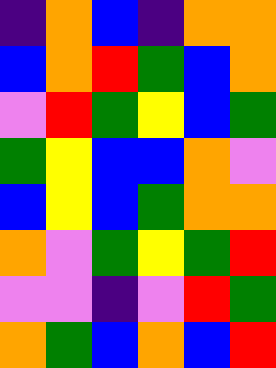[["indigo", "orange", "blue", "indigo", "orange", "orange"], ["blue", "orange", "red", "green", "blue", "orange"], ["violet", "red", "green", "yellow", "blue", "green"], ["green", "yellow", "blue", "blue", "orange", "violet"], ["blue", "yellow", "blue", "green", "orange", "orange"], ["orange", "violet", "green", "yellow", "green", "red"], ["violet", "violet", "indigo", "violet", "red", "green"], ["orange", "green", "blue", "orange", "blue", "red"]]